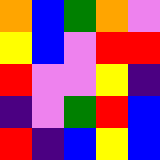[["orange", "blue", "green", "orange", "violet"], ["yellow", "blue", "violet", "red", "red"], ["red", "violet", "violet", "yellow", "indigo"], ["indigo", "violet", "green", "red", "blue"], ["red", "indigo", "blue", "yellow", "blue"]]